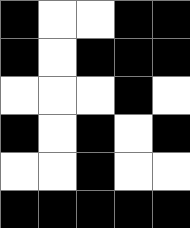[["black", "white", "white", "black", "black"], ["black", "white", "black", "black", "black"], ["white", "white", "white", "black", "white"], ["black", "white", "black", "white", "black"], ["white", "white", "black", "white", "white"], ["black", "black", "black", "black", "black"]]